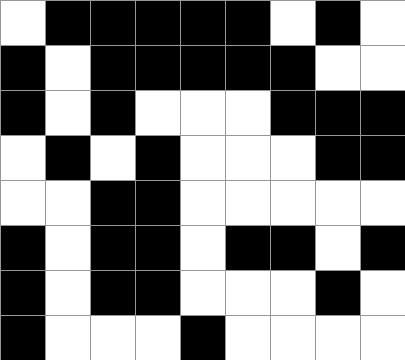[["white", "black", "black", "black", "black", "black", "white", "black", "white"], ["black", "white", "black", "black", "black", "black", "black", "white", "white"], ["black", "white", "black", "white", "white", "white", "black", "black", "black"], ["white", "black", "white", "black", "white", "white", "white", "black", "black"], ["white", "white", "black", "black", "white", "white", "white", "white", "white"], ["black", "white", "black", "black", "white", "black", "black", "white", "black"], ["black", "white", "black", "black", "white", "white", "white", "black", "white"], ["black", "white", "white", "white", "black", "white", "white", "white", "white"]]